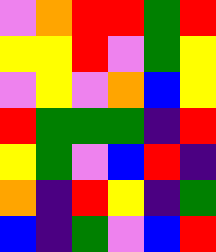[["violet", "orange", "red", "red", "green", "red"], ["yellow", "yellow", "red", "violet", "green", "yellow"], ["violet", "yellow", "violet", "orange", "blue", "yellow"], ["red", "green", "green", "green", "indigo", "red"], ["yellow", "green", "violet", "blue", "red", "indigo"], ["orange", "indigo", "red", "yellow", "indigo", "green"], ["blue", "indigo", "green", "violet", "blue", "red"]]